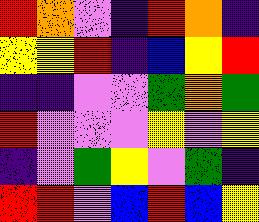[["red", "orange", "violet", "indigo", "red", "orange", "indigo"], ["yellow", "yellow", "red", "indigo", "blue", "yellow", "red"], ["indigo", "indigo", "violet", "violet", "green", "orange", "green"], ["red", "violet", "violet", "violet", "yellow", "violet", "yellow"], ["indigo", "violet", "green", "yellow", "violet", "green", "indigo"], ["red", "red", "violet", "blue", "red", "blue", "yellow"]]